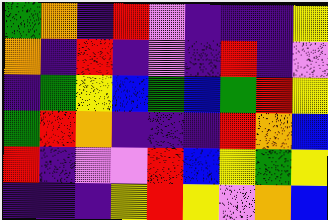[["green", "orange", "indigo", "red", "violet", "indigo", "indigo", "indigo", "yellow"], ["orange", "indigo", "red", "indigo", "violet", "indigo", "red", "indigo", "violet"], ["indigo", "green", "yellow", "blue", "green", "blue", "green", "red", "yellow"], ["green", "red", "orange", "indigo", "indigo", "indigo", "red", "orange", "blue"], ["red", "indigo", "violet", "violet", "red", "blue", "yellow", "green", "yellow"], ["indigo", "indigo", "indigo", "yellow", "red", "yellow", "violet", "orange", "blue"]]